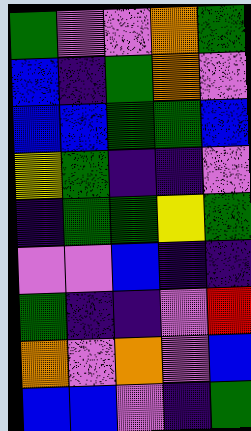[["green", "violet", "violet", "orange", "green"], ["blue", "indigo", "green", "orange", "violet"], ["blue", "blue", "green", "green", "blue"], ["yellow", "green", "indigo", "indigo", "violet"], ["indigo", "green", "green", "yellow", "green"], ["violet", "violet", "blue", "indigo", "indigo"], ["green", "indigo", "indigo", "violet", "red"], ["orange", "violet", "orange", "violet", "blue"], ["blue", "blue", "violet", "indigo", "green"]]